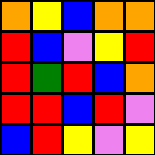[["orange", "yellow", "blue", "orange", "orange"], ["red", "blue", "violet", "yellow", "red"], ["red", "green", "red", "blue", "orange"], ["red", "red", "blue", "red", "violet"], ["blue", "red", "yellow", "violet", "yellow"]]